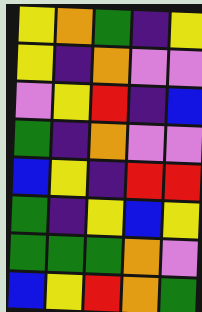[["yellow", "orange", "green", "indigo", "yellow"], ["yellow", "indigo", "orange", "violet", "violet"], ["violet", "yellow", "red", "indigo", "blue"], ["green", "indigo", "orange", "violet", "violet"], ["blue", "yellow", "indigo", "red", "red"], ["green", "indigo", "yellow", "blue", "yellow"], ["green", "green", "green", "orange", "violet"], ["blue", "yellow", "red", "orange", "green"]]